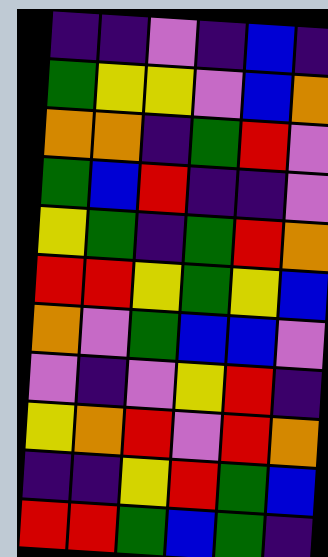[["indigo", "indigo", "violet", "indigo", "blue", "indigo"], ["green", "yellow", "yellow", "violet", "blue", "orange"], ["orange", "orange", "indigo", "green", "red", "violet"], ["green", "blue", "red", "indigo", "indigo", "violet"], ["yellow", "green", "indigo", "green", "red", "orange"], ["red", "red", "yellow", "green", "yellow", "blue"], ["orange", "violet", "green", "blue", "blue", "violet"], ["violet", "indigo", "violet", "yellow", "red", "indigo"], ["yellow", "orange", "red", "violet", "red", "orange"], ["indigo", "indigo", "yellow", "red", "green", "blue"], ["red", "red", "green", "blue", "green", "indigo"]]